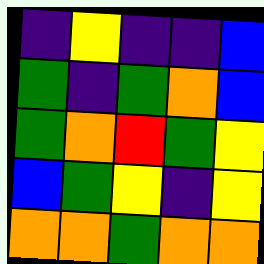[["indigo", "yellow", "indigo", "indigo", "blue"], ["green", "indigo", "green", "orange", "blue"], ["green", "orange", "red", "green", "yellow"], ["blue", "green", "yellow", "indigo", "yellow"], ["orange", "orange", "green", "orange", "orange"]]